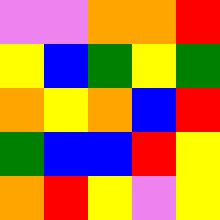[["violet", "violet", "orange", "orange", "red"], ["yellow", "blue", "green", "yellow", "green"], ["orange", "yellow", "orange", "blue", "red"], ["green", "blue", "blue", "red", "yellow"], ["orange", "red", "yellow", "violet", "yellow"]]